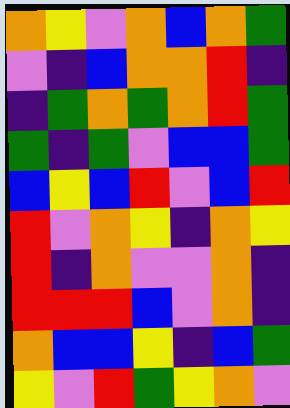[["orange", "yellow", "violet", "orange", "blue", "orange", "green"], ["violet", "indigo", "blue", "orange", "orange", "red", "indigo"], ["indigo", "green", "orange", "green", "orange", "red", "green"], ["green", "indigo", "green", "violet", "blue", "blue", "green"], ["blue", "yellow", "blue", "red", "violet", "blue", "red"], ["red", "violet", "orange", "yellow", "indigo", "orange", "yellow"], ["red", "indigo", "orange", "violet", "violet", "orange", "indigo"], ["red", "red", "red", "blue", "violet", "orange", "indigo"], ["orange", "blue", "blue", "yellow", "indigo", "blue", "green"], ["yellow", "violet", "red", "green", "yellow", "orange", "violet"]]